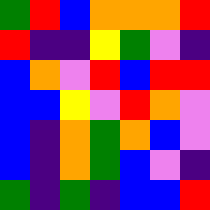[["green", "red", "blue", "orange", "orange", "orange", "red"], ["red", "indigo", "indigo", "yellow", "green", "violet", "indigo"], ["blue", "orange", "violet", "red", "blue", "red", "red"], ["blue", "blue", "yellow", "violet", "red", "orange", "violet"], ["blue", "indigo", "orange", "green", "orange", "blue", "violet"], ["blue", "indigo", "orange", "green", "blue", "violet", "indigo"], ["green", "indigo", "green", "indigo", "blue", "blue", "red"]]